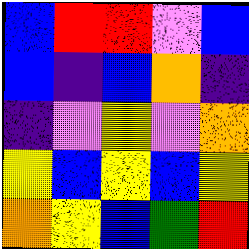[["blue", "red", "red", "violet", "blue"], ["blue", "indigo", "blue", "orange", "indigo"], ["indigo", "violet", "yellow", "violet", "orange"], ["yellow", "blue", "yellow", "blue", "yellow"], ["orange", "yellow", "blue", "green", "red"]]